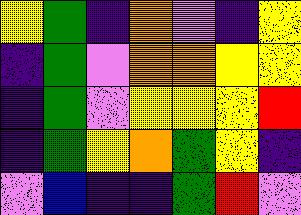[["yellow", "green", "indigo", "orange", "violet", "indigo", "yellow"], ["indigo", "green", "violet", "orange", "orange", "yellow", "yellow"], ["indigo", "green", "violet", "yellow", "yellow", "yellow", "red"], ["indigo", "green", "yellow", "orange", "green", "yellow", "indigo"], ["violet", "blue", "indigo", "indigo", "green", "red", "violet"]]